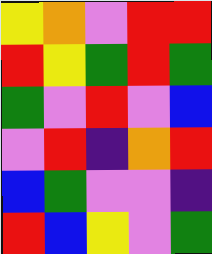[["yellow", "orange", "violet", "red", "red"], ["red", "yellow", "green", "red", "green"], ["green", "violet", "red", "violet", "blue"], ["violet", "red", "indigo", "orange", "red"], ["blue", "green", "violet", "violet", "indigo"], ["red", "blue", "yellow", "violet", "green"]]